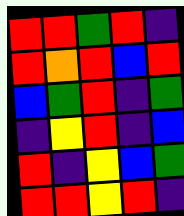[["red", "red", "green", "red", "indigo"], ["red", "orange", "red", "blue", "red"], ["blue", "green", "red", "indigo", "green"], ["indigo", "yellow", "red", "indigo", "blue"], ["red", "indigo", "yellow", "blue", "green"], ["red", "red", "yellow", "red", "indigo"]]